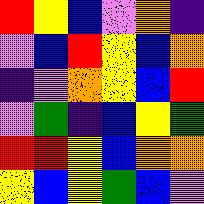[["red", "yellow", "blue", "violet", "orange", "indigo"], ["violet", "blue", "red", "yellow", "blue", "orange"], ["indigo", "violet", "orange", "yellow", "blue", "red"], ["violet", "green", "indigo", "blue", "yellow", "green"], ["red", "red", "yellow", "blue", "orange", "orange"], ["yellow", "blue", "yellow", "green", "blue", "violet"]]